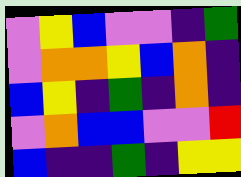[["violet", "yellow", "blue", "violet", "violet", "indigo", "green"], ["violet", "orange", "orange", "yellow", "blue", "orange", "indigo"], ["blue", "yellow", "indigo", "green", "indigo", "orange", "indigo"], ["violet", "orange", "blue", "blue", "violet", "violet", "red"], ["blue", "indigo", "indigo", "green", "indigo", "yellow", "yellow"]]